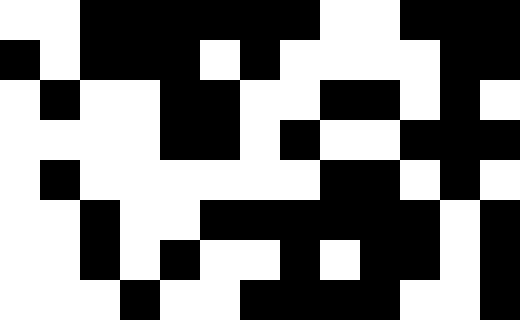[["white", "white", "black", "black", "black", "black", "black", "black", "white", "white", "black", "black", "black"], ["black", "white", "black", "black", "black", "white", "black", "white", "white", "white", "white", "black", "black"], ["white", "black", "white", "white", "black", "black", "white", "white", "black", "black", "white", "black", "white"], ["white", "white", "white", "white", "black", "black", "white", "black", "white", "white", "black", "black", "black"], ["white", "black", "white", "white", "white", "white", "white", "white", "black", "black", "white", "black", "white"], ["white", "white", "black", "white", "white", "black", "black", "black", "black", "black", "black", "white", "black"], ["white", "white", "black", "white", "black", "white", "white", "black", "white", "black", "black", "white", "black"], ["white", "white", "white", "black", "white", "white", "black", "black", "black", "black", "white", "white", "black"]]